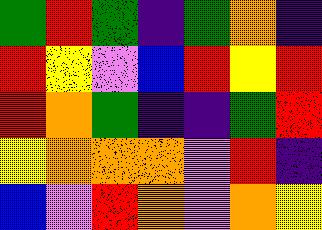[["green", "red", "green", "indigo", "green", "orange", "indigo"], ["red", "yellow", "violet", "blue", "red", "yellow", "red"], ["red", "orange", "green", "indigo", "indigo", "green", "red"], ["yellow", "orange", "orange", "orange", "violet", "red", "indigo"], ["blue", "violet", "red", "orange", "violet", "orange", "yellow"]]